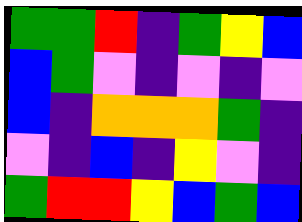[["green", "green", "red", "indigo", "green", "yellow", "blue"], ["blue", "green", "violet", "indigo", "violet", "indigo", "violet"], ["blue", "indigo", "orange", "orange", "orange", "green", "indigo"], ["violet", "indigo", "blue", "indigo", "yellow", "violet", "indigo"], ["green", "red", "red", "yellow", "blue", "green", "blue"]]